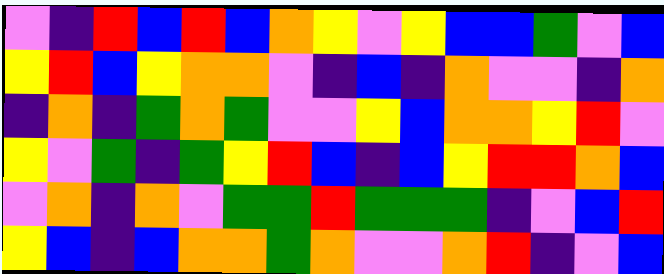[["violet", "indigo", "red", "blue", "red", "blue", "orange", "yellow", "violet", "yellow", "blue", "blue", "green", "violet", "blue"], ["yellow", "red", "blue", "yellow", "orange", "orange", "violet", "indigo", "blue", "indigo", "orange", "violet", "violet", "indigo", "orange"], ["indigo", "orange", "indigo", "green", "orange", "green", "violet", "violet", "yellow", "blue", "orange", "orange", "yellow", "red", "violet"], ["yellow", "violet", "green", "indigo", "green", "yellow", "red", "blue", "indigo", "blue", "yellow", "red", "red", "orange", "blue"], ["violet", "orange", "indigo", "orange", "violet", "green", "green", "red", "green", "green", "green", "indigo", "violet", "blue", "red"], ["yellow", "blue", "indigo", "blue", "orange", "orange", "green", "orange", "violet", "violet", "orange", "red", "indigo", "violet", "blue"]]